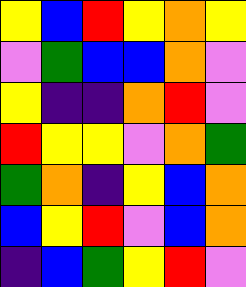[["yellow", "blue", "red", "yellow", "orange", "yellow"], ["violet", "green", "blue", "blue", "orange", "violet"], ["yellow", "indigo", "indigo", "orange", "red", "violet"], ["red", "yellow", "yellow", "violet", "orange", "green"], ["green", "orange", "indigo", "yellow", "blue", "orange"], ["blue", "yellow", "red", "violet", "blue", "orange"], ["indigo", "blue", "green", "yellow", "red", "violet"]]